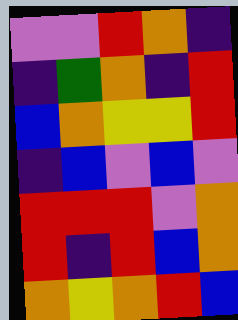[["violet", "violet", "red", "orange", "indigo"], ["indigo", "green", "orange", "indigo", "red"], ["blue", "orange", "yellow", "yellow", "red"], ["indigo", "blue", "violet", "blue", "violet"], ["red", "red", "red", "violet", "orange"], ["red", "indigo", "red", "blue", "orange"], ["orange", "yellow", "orange", "red", "blue"]]